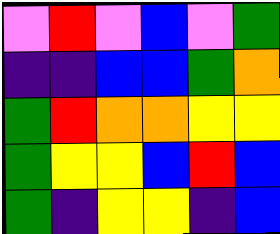[["violet", "red", "violet", "blue", "violet", "green"], ["indigo", "indigo", "blue", "blue", "green", "orange"], ["green", "red", "orange", "orange", "yellow", "yellow"], ["green", "yellow", "yellow", "blue", "red", "blue"], ["green", "indigo", "yellow", "yellow", "indigo", "blue"]]